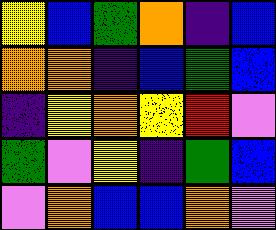[["yellow", "blue", "green", "orange", "indigo", "blue"], ["orange", "orange", "indigo", "blue", "green", "blue"], ["indigo", "yellow", "orange", "yellow", "red", "violet"], ["green", "violet", "yellow", "indigo", "green", "blue"], ["violet", "orange", "blue", "blue", "orange", "violet"]]